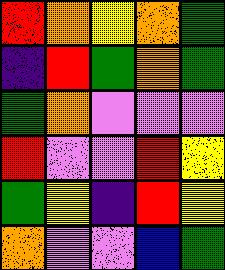[["red", "orange", "yellow", "orange", "green"], ["indigo", "red", "green", "orange", "green"], ["green", "orange", "violet", "violet", "violet"], ["red", "violet", "violet", "red", "yellow"], ["green", "yellow", "indigo", "red", "yellow"], ["orange", "violet", "violet", "blue", "green"]]